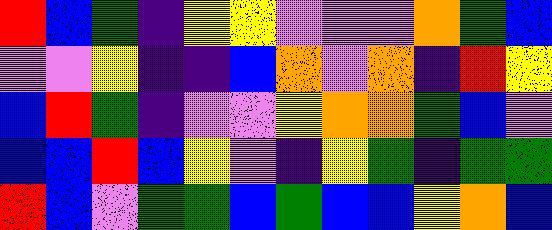[["red", "blue", "green", "indigo", "yellow", "yellow", "violet", "violet", "violet", "orange", "green", "blue"], ["violet", "violet", "yellow", "indigo", "indigo", "blue", "orange", "violet", "orange", "indigo", "red", "yellow"], ["blue", "red", "green", "indigo", "violet", "violet", "yellow", "orange", "orange", "green", "blue", "violet"], ["blue", "blue", "red", "blue", "yellow", "violet", "indigo", "yellow", "green", "indigo", "green", "green"], ["red", "blue", "violet", "green", "green", "blue", "green", "blue", "blue", "yellow", "orange", "blue"]]